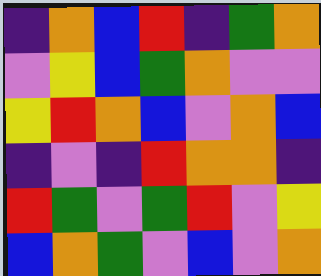[["indigo", "orange", "blue", "red", "indigo", "green", "orange"], ["violet", "yellow", "blue", "green", "orange", "violet", "violet"], ["yellow", "red", "orange", "blue", "violet", "orange", "blue"], ["indigo", "violet", "indigo", "red", "orange", "orange", "indigo"], ["red", "green", "violet", "green", "red", "violet", "yellow"], ["blue", "orange", "green", "violet", "blue", "violet", "orange"]]